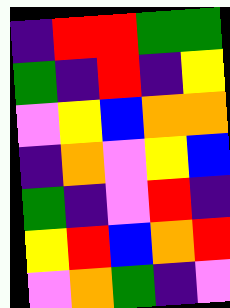[["indigo", "red", "red", "green", "green"], ["green", "indigo", "red", "indigo", "yellow"], ["violet", "yellow", "blue", "orange", "orange"], ["indigo", "orange", "violet", "yellow", "blue"], ["green", "indigo", "violet", "red", "indigo"], ["yellow", "red", "blue", "orange", "red"], ["violet", "orange", "green", "indigo", "violet"]]